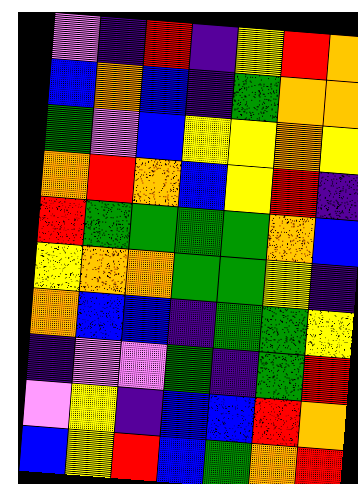[["violet", "indigo", "red", "indigo", "yellow", "red", "orange"], ["blue", "orange", "blue", "indigo", "green", "orange", "orange"], ["green", "violet", "blue", "yellow", "yellow", "orange", "yellow"], ["orange", "red", "orange", "blue", "yellow", "red", "indigo"], ["red", "green", "green", "green", "green", "orange", "blue"], ["yellow", "orange", "orange", "green", "green", "yellow", "indigo"], ["orange", "blue", "blue", "indigo", "green", "green", "yellow"], ["indigo", "violet", "violet", "green", "indigo", "green", "red"], ["violet", "yellow", "indigo", "blue", "blue", "red", "orange"], ["blue", "yellow", "red", "blue", "green", "orange", "red"]]